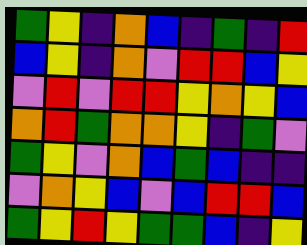[["green", "yellow", "indigo", "orange", "blue", "indigo", "green", "indigo", "red"], ["blue", "yellow", "indigo", "orange", "violet", "red", "red", "blue", "yellow"], ["violet", "red", "violet", "red", "red", "yellow", "orange", "yellow", "blue"], ["orange", "red", "green", "orange", "orange", "yellow", "indigo", "green", "violet"], ["green", "yellow", "violet", "orange", "blue", "green", "blue", "indigo", "indigo"], ["violet", "orange", "yellow", "blue", "violet", "blue", "red", "red", "blue"], ["green", "yellow", "red", "yellow", "green", "green", "blue", "indigo", "yellow"]]